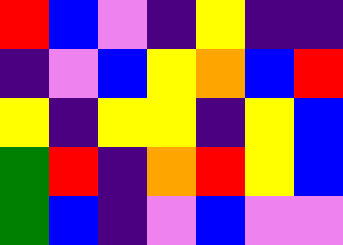[["red", "blue", "violet", "indigo", "yellow", "indigo", "indigo"], ["indigo", "violet", "blue", "yellow", "orange", "blue", "red"], ["yellow", "indigo", "yellow", "yellow", "indigo", "yellow", "blue"], ["green", "red", "indigo", "orange", "red", "yellow", "blue"], ["green", "blue", "indigo", "violet", "blue", "violet", "violet"]]